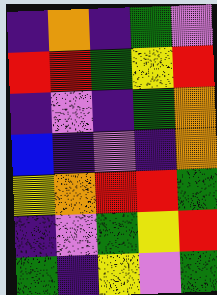[["indigo", "orange", "indigo", "green", "violet"], ["red", "red", "green", "yellow", "red"], ["indigo", "violet", "indigo", "green", "orange"], ["blue", "indigo", "violet", "indigo", "orange"], ["yellow", "orange", "red", "red", "green"], ["indigo", "violet", "green", "yellow", "red"], ["green", "indigo", "yellow", "violet", "green"]]